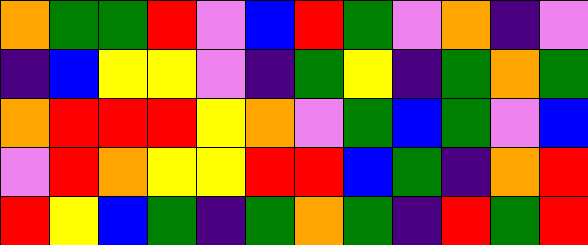[["orange", "green", "green", "red", "violet", "blue", "red", "green", "violet", "orange", "indigo", "violet"], ["indigo", "blue", "yellow", "yellow", "violet", "indigo", "green", "yellow", "indigo", "green", "orange", "green"], ["orange", "red", "red", "red", "yellow", "orange", "violet", "green", "blue", "green", "violet", "blue"], ["violet", "red", "orange", "yellow", "yellow", "red", "red", "blue", "green", "indigo", "orange", "red"], ["red", "yellow", "blue", "green", "indigo", "green", "orange", "green", "indigo", "red", "green", "red"]]